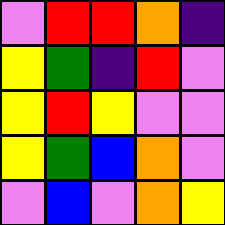[["violet", "red", "red", "orange", "indigo"], ["yellow", "green", "indigo", "red", "violet"], ["yellow", "red", "yellow", "violet", "violet"], ["yellow", "green", "blue", "orange", "violet"], ["violet", "blue", "violet", "orange", "yellow"]]